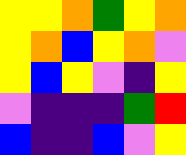[["yellow", "yellow", "orange", "green", "yellow", "orange"], ["yellow", "orange", "blue", "yellow", "orange", "violet"], ["yellow", "blue", "yellow", "violet", "indigo", "yellow"], ["violet", "indigo", "indigo", "indigo", "green", "red"], ["blue", "indigo", "indigo", "blue", "violet", "yellow"]]